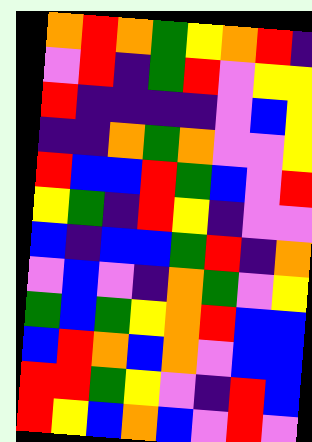[["orange", "red", "orange", "green", "yellow", "orange", "red", "indigo"], ["violet", "red", "indigo", "green", "red", "violet", "yellow", "yellow"], ["red", "indigo", "indigo", "indigo", "indigo", "violet", "blue", "yellow"], ["indigo", "indigo", "orange", "green", "orange", "violet", "violet", "yellow"], ["red", "blue", "blue", "red", "green", "blue", "violet", "red"], ["yellow", "green", "indigo", "red", "yellow", "indigo", "violet", "violet"], ["blue", "indigo", "blue", "blue", "green", "red", "indigo", "orange"], ["violet", "blue", "violet", "indigo", "orange", "green", "violet", "yellow"], ["green", "blue", "green", "yellow", "orange", "red", "blue", "blue"], ["blue", "red", "orange", "blue", "orange", "violet", "blue", "blue"], ["red", "red", "green", "yellow", "violet", "indigo", "red", "blue"], ["red", "yellow", "blue", "orange", "blue", "violet", "red", "violet"]]